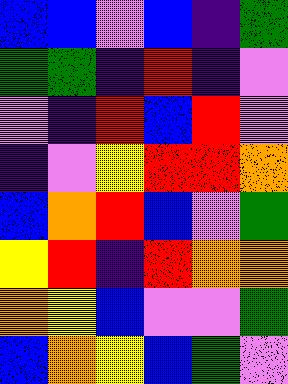[["blue", "blue", "violet", "blue", "indigo", "green"], ["green", "green", "indigo", "red", "indigo", "violet"], ["violet", "indigo", "red", "blue", "red", "violet"], ["indigo", "violet", "yellow", "red", "red", "orange"], ["blue", "orange", "red", "blue", "violet", "green"], ["yellow", "red", "indigo", "red", "orange", "orange"], ["orange", "yellow", "blue", "violet", "violet", "green"], ["blue", "orange", "yellow", "blue", "green", "violet"]]